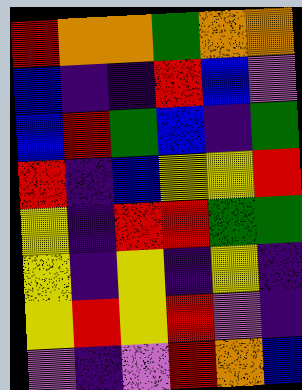[["red", "orange", "orange", "green", "orange", "orange"], ["blue", "indigo", "indigo", "red", "blue", "violet"], ["blue", "red", "green", "blue", "indigo", "green"], ["red", "indigo", "blue", "yellow", "yellow", "red"], ["yellow", "indigo", "red", "red", "green", "green"], ["yellow", "indigo", "yellow", "indigo", "yellow", "indigo"], ["yellow", "red", "yellow", "red", "violet", "indigo"], ["violet", "indigo", "violet", "red", "orange", "blue"]]